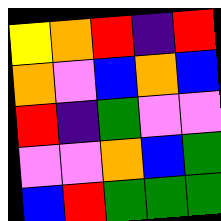[["yellow", "orange", "red", "indigo", "red"], ["orange", "violet", "blue", "orange", "blue"], ["red", "indigo", "green", "violet", "violet"], ["violet", "violet", "orange", "blue", "green"], ["blue", "red", "green", "green", "green"]]